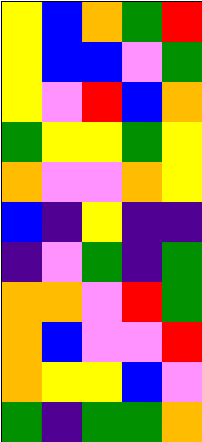[["yellow", "blue", "orange", "green", "red"], ["yellow", "blue", "blue", "violet", "green"], ["yellow", "violet", "red", "blue", "orange"], ["green", "yellow", "yellow", "green", "yellow"], ["orange", "violet", "violet", "orange", "yellow"], ["blue", "indigo", "yellow", "indigo", "indigo"], ["indigo", "violet", "green", "indigo", "green"], ["orange", "orange", "violet", "red", "green"], ["orange", "blue", "violet", "violet", "red"], ["orange", "yellow", "yellow", "blue", "violet"], ["green", "indigo", "green", "green", "orange"]]